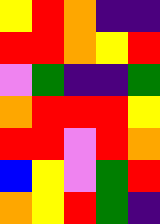[["yellow", "red", "orange", "indigo", "indigo"], ["red", "red", "orange", "yellow", "red"], ["violet", "green", "indigo", "indigo", "green"], ["orange", "red", "red", "red", "yellow"], ["red", "red", "violet", "red", "orange"], ["blue", "yellow", "violet", "green", "red"], ["orange", "yellow", "red", "green", "indigo"]]